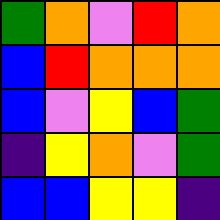[["green", "orange", "violet", "red", "orange"], ["blue", "red", "orange", "orange", "orange"], ["blue", "violet", "yellow", "blue", "green"], ["indigo", "yellow", "orange", "violet", "green"], ["blue", "blue", "yellow", "yellow", "indigo"]]